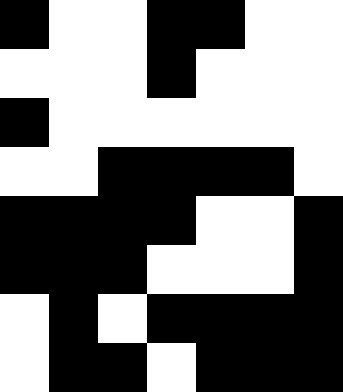[["black", "white", "white", "black", "black", "white", "white"], ["white", "white", "white", "black", "white", "white", "white"], ["black", "white", "white", "white", "white", "white", "white"], ["white", "white", "black", "black", "black", "black", "white"], ["black", "black", "black", "black", "white", "white", "black"], ["black", "black", "black", "white", "white", "white", "black"], ["white", "black", "white", "black", "black", "black", "black"], ["white", "black", "black", "white", "black", "black", "black"]]